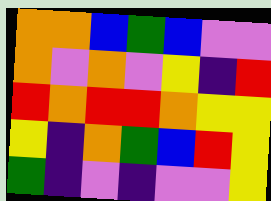[["orange", "orange", "blue", "green", "blue", "violet", "violet"], ["orange", "violet", "orange", "violet", "yellow", "indigo", "red"], ["red", "orange", "red", "red", "orange", "yellow", "yellow"], ["yellow", "indigo", "orange", "green", "blue", "red", "yellow"], ["green", "indigo", "violet", "indigo", "violet", "violet", "yellow"]]